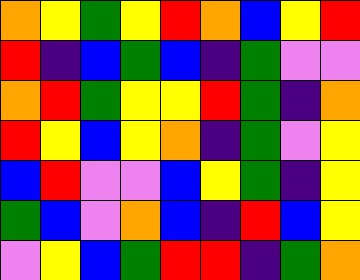[["orange", "yellow", "green", "yellow", "red", "orange", "blue", "yellow", "red"], ["red", "indigo", "blue", "green", "blue", "indigo", "green", "violet", "violet"], ["orange", "red", "green", "yellow", "yellow", "red", "green", "indigo", "orange"], ["red", "yellow", "blue", "yellow", "orange", "indigo", "green", "violet", "yellow"], ["blue", "red", "violet", "violet", "blue", "yellow", "green", "indigo", "yellow"], ["green", "blue", "violet", "orange", "blue", "indigo", "red", "blue", "yellow"], ["violet", "yellow", "blue", "green", "red", "red", "indigo", "green", "orange"]]